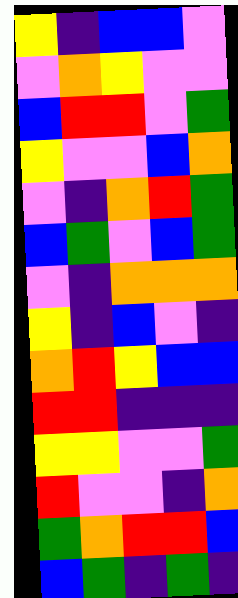[["yellow", "indigo", "blue", "blue", "violet"], ["violet", "orange", "yellow", "violet", "violet"], ["blue", "red", "red", "violet", "green"], ["yellow", "violet", "violet", "blue", "orange"], ["violet", "indigo", "orange", "red", "green"], ["blue", "green", "violet", "blue", "green"], ["violet", "indigo", "orange", "orange", "orange"], ["yellow", "indigo", "blue", "violet", "indigo"], ["orange", "red", "yellow", "blue", "blue"], ["red", "red", "indigo", "indigo", "indigo"], ["yellow", "yellow", "violet", "violet", "green"], ["red", "violet", "violet", "indigo", "orange"], ["green", "orange", "red", "red", "blue"], ["blue", "green", "indigo", "green", "indigo"]]